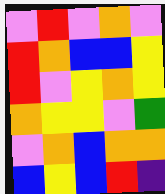[["violet", "red", "violet", "orange", "violet"], ["red", "orange", "blue", "blue", "yellow"], ["red", "violet", "yellow", "orange", "yellow"], ["orange", "yellow", "yellow", "violet", "green"], ["violet", "orange", "blue", "orange", "orange"], ["blue", "yellow", "blue", "red", "indigo"]]